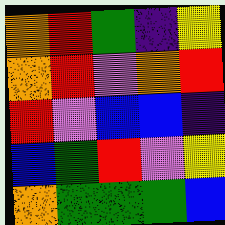[["orange", "red", "green", "indigo", "yellow"], ["orange", "red", "violet", "orange", "red"], ["red", "violet", "blue", "blue", "indigo"], ["blue", "green", "red", "violet", "yellow"], ["orange", "green", "green", "green", "blue"]]